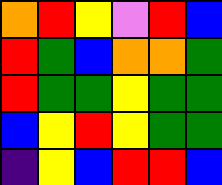[["orange", "red", "yellow", "violet", "red", "blue"], ["red", "green", "blue", "orange", "orange", "green"], ["red", "green", "green", "yellow", "green", "green"], ["blue", "yellow", "red", "yellow", "green", "green"], ["indigo", "yellow", "blue", "red", "red", "blue"]]